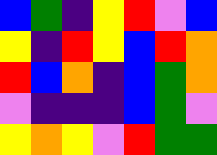[["blue", "green", "indigo", "yellow", "red", "violet", "blue"], ["yellow", "indigo", "red", "yellow", "blue", "red", "orange"], ["red", "blue", "orange", "indigo", "blue", "green", "orange"], ["violet", "indigo", "indigo", "indigo", "blue", "green", "violet"], ["yellow", "orange", "yellow", "violet", "red", "green", "green"]]